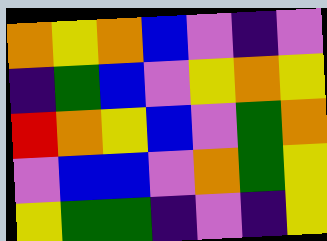[["orange", "yellow", "orange", "blue", "violet", "indigo", "violet"], ["indigo", "green", "blue", "violet", "yellow", "orange", "yellow"], ["red", "orange", "yellow", "blue", "violet", "green", "orange"], ["violet", "blue", "blue", "violet", "orange", "green", "yellow"], ["yellow", "green", "green", "indigo", "violet", "indigo", "yellow"]]